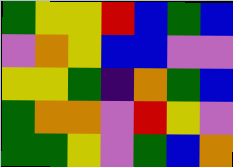[["green", "yellow", "yellow", "red", "blue", "green", "blue"], ["violet", "orange", "yellow", "blue", "blue", "violet", "violet"], ["yellow", "yellow", "green", "indigo", "orange", "green", "blue"], ["green", "orange", "orange", "violet", "red", "yellow", "violet"], ["green", "green", "yellow", "violet", "green", "blue", "orange"]]